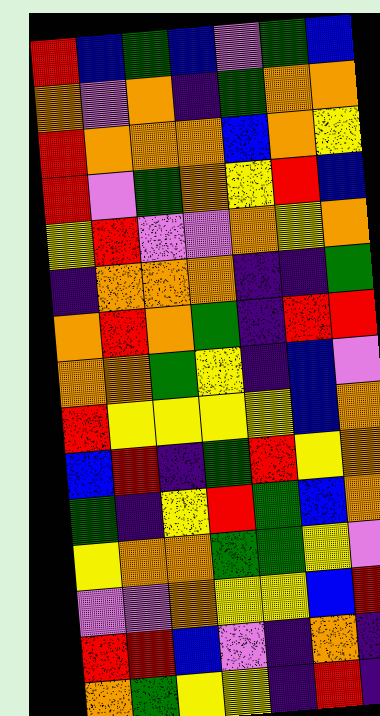[["red", "blue", "green", "blue", "violet", "green", "blue"], ["orange", "violet", "orange", "indigo", "green", "orange", "orange"], ["red", "orange", "orange", "orange", "blue", "orange", "yellow"], ["red", "violet", "green", "orange", "yellow", "red", "blue"], ["yellow", "red", "violet", "violet", "orange", "yellow", "orange"], ["indigo", "orange", "orange", "orange", "indigo", "indigo", "green"], ["orange", "red", "orange", "green", "indigo", "red", "red"], ["orange", "orange", "green", "yellow", "indigo", "blue", "violet"], ["red", "yellow", "yellow", "yellow", "yellow", "blue", "orange"], ["blue", "red", "indigo", "green", "red", "yellow", "orange"], ["green", "indigo", "yellow", "red", "green", "blue", "orange"], ["yellow", "orange", "orange", "green", "green", "yellow", "violet"], ["violet", "violet", "orange", "yellow", "yellow", "blue", "red"], ["red", "red", "blue", "violet", "indigo", "orange", "indigo"], ["orange", "green", "yellow", "yellow", "indigo", "red", "indigo"]]